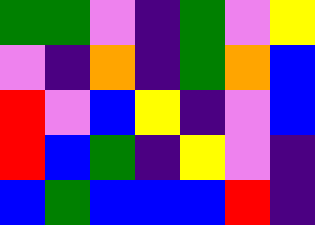[["green", "green", "violet", "indigo", "green", "violet", "yellow"], ["violet", "indigo", "orange", "indigo", "green", "orange", "blue"], ["red", "violet", "blue", "yellow", "indigo", "violet", "blue"], ["red", "blue", "green", "indigo", "yellow", "violet", "indigo"], ["blue", "green", "blue", "blue", "blue", "red", "indigo"]]